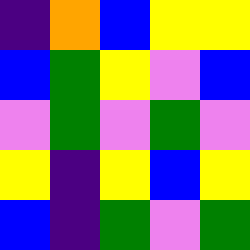[["indigo", "orange", "blue", "yellow", "yellow"], ["blue", "green", "yellow", "violet", "blue"], ["violet", "green", "violet", "green", "violet"], ["yellow", "indigo", "yellow", "blue", "yellow"], ["blue", "indigo", "green", "violet", "green"]]